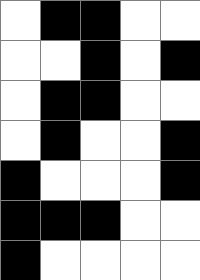[["white", "black", "black", "white", "white"], ["white", "white", "black", "white", "black"], ["white", "black", "black", "white", "white"], ["white", "black", "white", "white", "black"], ["black", "white", "white", "white", "black"], ["black", "black", "black", "white", "white"], ["black", "white", "white", "white", "white"]]